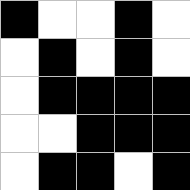[["black", "white", "white", "black", "white"], ["white", "black", "white", "black", "white"], ["white", "black", "black", "black", "black"], ["white", "white", "black", "black", "black"], ["white", "black", "black", "white", "black"]]